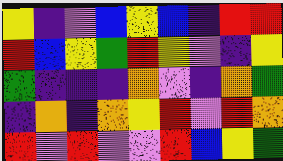[["yellow", "indigo", "violet", "blue", "yellow", "blue", "indigo", "red", "red"], ["red", "blue", "yellow", "green", "red", "yellow", "violet", "indigo", "yellow"], ["green", "indigo", "indigo", "indigo", "orange", "violet", "indigo", "orange", "green"], ["indigo", "orange", "indigo", "orange", "yellow", "red", "violet", "red", "orange"], ["red", "violet", "red", "violet", "violet", "red", "blue", "yellow", "green"]]